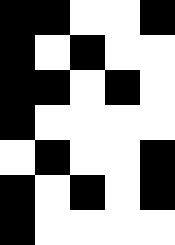[["black", "black", "white", "white", "black"], ["black", "white", "black", "white", "white"], ["black", "black", "white", "black", "white"], ["black", "white", "white", "white", "white"], ["white", "black", "white", "white", "black"], ["black", "white", "black", "white", "black"], ["black", "white", "white", "white", "white"]]